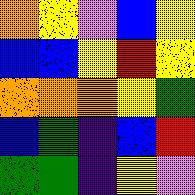[["orange", "yellow", "violet", "blue", "yellow"], ["blue", "blue", "yellow", "red", "yellow"], ["orange", "orange", "orange", "yellow", "green"], ["blue", "green", "indigo", "blue", "red"], ["green", "green", "indigo", "yellow", "violet"]]